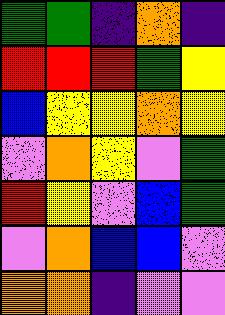[["green", "green", "indigo", "orange", "indigo"], ["red", "red", "red", "green", "yellow"], ["blue", "yellow", "yellow", "orange", "yellow"], ["violet", "orange", "yellow", "violet", "green"], ["red", "yellow", "violet", "blue", "green"], ["violet", "orange", "blue", "blue", "violet"], ["orange", "orange", "indigo", "violet", "violet"]]